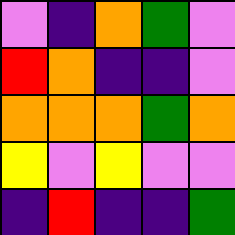[["violet", "indigo", "orange", "green", "violet"], ["red", "orange", "indigo", "indigo", "violet"], ["orange", "orange", "orange", "green", "orange"], ["yellow", "violet", "yellow", "violet", "violet"], ["indigo", "red", "indigo", "indigo", "green"]]